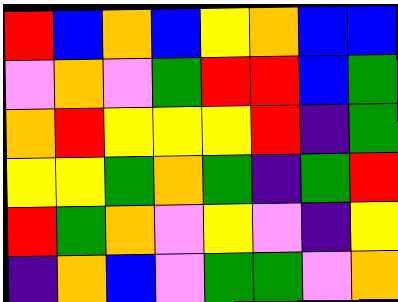[["red", "blue", "orange", "blue", "yellow", "orange", "blue", "blue"], ["violet", "orange", "violet", "green", "red", "red", "blue", "green"], ["orange", "red", "yellow", "yellow", "yellow", "red", "indigo", "green"], ["yellow", "yellow", "green", "orange", "green", "indigo", "green", "red"], ["red", "green", "orange", "violet", "yellow", "violet", "indigo", "yellow"], ["indigo", "orange", "blue", "violet", "green", "green", "violet", "orange"]]